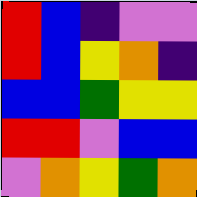[["red", "blue", "indigo", "violet", "violet"], ["red", "blue", "yellow", "orange", "indigo"], ["blue", "blue", "green", "yellow", "yellow"], ["red", "red", "violet", "blue", "blue"], ["violet", "orange", "yellow", "green", "orange"]]